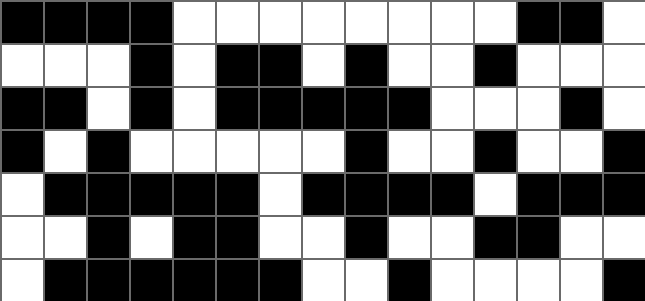[["black", "black", "black", "black", "white", "white", "white", "white", "white", "white", "white", "white", "black", "black", "white"], ["white", "white", "white", "black", "white", "black", "black", "white", "black", "white", "white", "black", "white", "white", "white"], ["black", "black", "white", "black", "white", "black", "black", "black", "black", "black", "white", "white", "white", "black", "white"], ["black", "white", "black", "white", "white", "white", "white", "white", "black", "white", "white", "black", "white", "white", "black"], ["white", "black", "black", "black", "black", "black", "white", "black", "black", "black", "black", "white", "black", "black", "black"], ["white", "white", "black", "white", "black", "black", "white", "white", "black", "white", "white", "black", "black", "white", "white"], ["white", "black", "black", "black", "black", "black", "black", "white", "white", "black", "white", "white", "white", "white", "black"]]